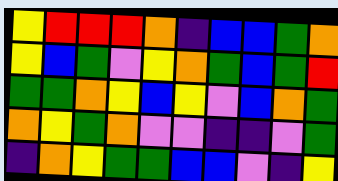[["yellow", "red", "red", "red", "orange", "indigo", "blue", "blue", "green", "orange"], ["yellow", "blue", "green", "violet", "yellow", "orange", "green", "blue", "green", "red"], ["green", "green", "orange", "yellow", "blue", "yellow", "violet", "blue", "orange", "green"], ["orange", "yellow", "green", "orange", "violet", "violet", "indigo", "indigo", "violet", "green"], ["indigo", "orange", "yellow", "green", "green", "blue", "blue", "violet", "indigo", "yellow"]]